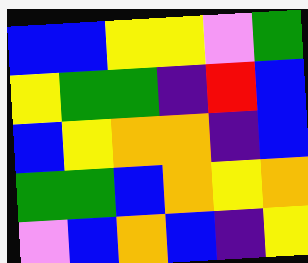[["blue", "blue", "yellow", "yellow", "violet", "green"], ["yellow", "green", "green", "indigo", "red", "blue"], ["blue", "yellow", "orange", "orange", "indigo", "blue"], ["green", "green", "blue", "orange", "yellow", "orange"], ["violet", "blue", "orange", "blue", "indigo", "yellow"]]